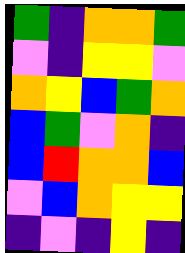[["green", "indigo", "orange", "orange", "green"], ["violet", "indigo", "yellow", "yellow", "violet"], ["orange", "yellow", "blue", "green", "orange"], ["blue", "green", "violet", "orange", "indigo"], ["blue", "red", "orange", "orange", "blue"], ["violet", "blue", "orange", "yellow", "yellow"], ["indigo", "violet", "indigo", "yellow", "indigo"]]